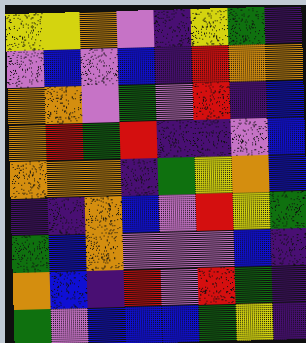[["yellow", "yellow", "orange", "violet", "indigo", "yellow", "green", "indigo"], ["violet", "blue", "violet", "blue", "indigo", "red", "orange", "orange"], ["orange", "orange", "violet", "green", "violet", "red", "indigo", "blue"], ["orange", "red", "green", "red", "indigo", "indigo", "violet", "blue"], ["orange", "orange", "orange", "indigo", "green", "yellow", "orange", "blue"], ["indigo", "indigo", "orange", "blue", "violet", "red", "yellow", "green"], ["green", "blue", "orange", "violet", "violet", "violet", "blue", "indigo"], ["orange", "blue", "indigo", "red", "violet", "red", "green", "indigo"], ["green", "violet", "blue", "blue", "blue", "green", "yellow", "indigo"]]